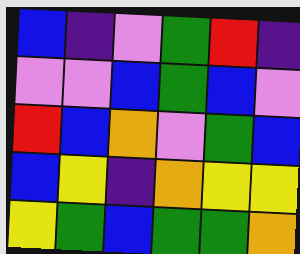[["blue", "indigo", "violet", "green", "red", "indigo"], ["violet", "violet", "blue", "green", "blue", "violet"], ["red", "blue", "orange", "violet", "green", "blue"], ["blue", "yellow", "indigo", "orange", "yellow", "yellow"], ["yellow", "green", "blue", "green", "green", "orange"]]